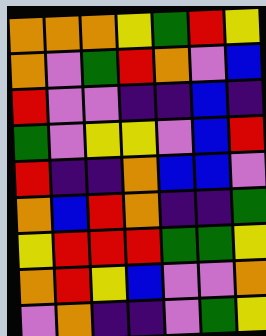[["orange", "orange", "orange", "yellow", "green", "red", "yellow"], ["orange", "violet", "green", "red", "orange", "violet", "blue"], ["red", "violet", "violet", "indigo", "indigo", "blue", "indigo"], ["green", "violet", "yellow", "yellow", "violet", "blue", "red"], ["red", "indigo", "indigo", "orange", "blue", "blue", "violet"], ["orange", "blue", "red", "orange", "indigo", "indigo", "green"], ["yellow", "red", "red", "red", "green", "green", "yellow"], ["orange", "red", "yellow", "blue", "violet", "violet", "orange"], ["violet", "orange", "indigo", "indigo", "violet", "green", "yellow"]]